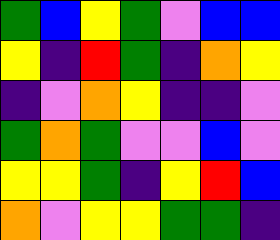[["green", "blue", "yellow", "green", "violet", "blue", "blue"], ["yellow", "indigo", "red", "green", "indigo", "orange", "yellow"], ["indigo", "violet", "orange", "yellow", "indigo", "indigo", "violet"], ["green", "orange", "green", "violet", "violet", "blue", "violet"], ["yellow", "yellow", "green", "indigo", "yellow", "red", "blue"], ["orange", "violet", "yellow", "yellow", "green", "green", "indigo"]]